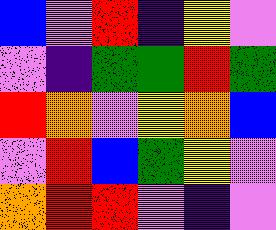[["blue", "violet", "red", "indigo", "yellow", "violet"], ["violet", "indigo", "green", "green", "red", "green"], ["red", "orange", "violet", "yellow", "orange", "blue"], ["violet", "red", "blue", "green", "yellow", "violet"], ["orange", "red", "red", "violet", "indigo", "violet"]]